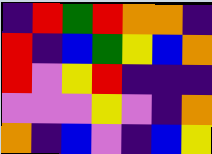[["indigo", "red", "green", "red", "orange", "orange", "indigo"], ["red", "indigo", "blue", "green", "yellow", "blue", "orange"], ["red", "violet", "yellow", "red", "indigo", "indigo", "indigo"], ["violet", "violet", "violet", "yellow", "violet", "indigo", "orange"], ["orange", "indigo", "blue", "violet", "indigo", "blue", "yellow"]]